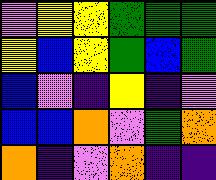[["violet", "yellow", "yellow", "green", "green", "green"], ["yellow", "blue", "yellow", "green", "blue", "green"], ["blue", "violet", "indigo", "yellow", "indigo", "violet"], ["blue", "blue", "orange", "violet", "green", "orange"], ["orange", "indigo", "violet", "orange", "indigo", "indigo"]]